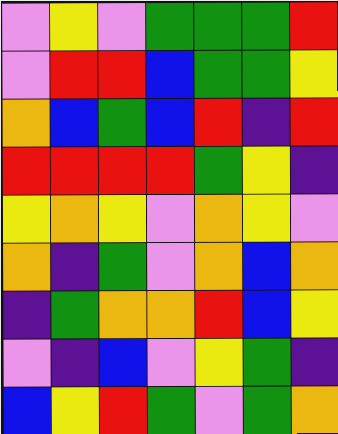[["violet", "yellow", "violet", "green", "green", "green", "red"], ["violet", "red", "red", "blue", "green", "green", "yellow"], ["orange", "blue", "green", "blue", "red", "indigo", "red"], ["red", "red", "red", "red", "green", "yellow", "indigo"], ["yellow", "orange", "yellow", "violet", "orange", "yellow", "violet"], ["orange", "indigo", "green", "violet", "orange", "blue", "orange"], ["indigo", "green", "orange", "orange", "red", "blue", "yellow"], ["violet", "indigo", "blue", "violet", "yellow", "green", "indigo"], ["blue", "yellow", "red", "green", "violet", "green", "orange"]]